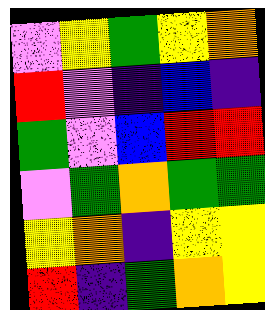[["violet", "yellow", "green", "yellow", "orange"], ["red", "violet", "indigo", "blue", "indigo"], ["green", "violet", "blue", "red", "red"], ["violet", "green", "orange", "green", "green"], ["yellow", "orange", "indigo", "yellow", "yellow"], ["red", "indigo", "green", "orange", "yellow"]]